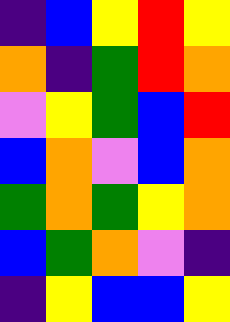[["indigo", "blue", "yellow", "red", "yellow"], ["orange", "indigo", "green", "red", "orange"], ["violet", "yellow", "green", "blue", "red"], ["blue", "orange", "violet", "blue", "orange"], ["green", "orange", "green", "yellow", "orange"], ["blue", "green", "orange", "violet", "indigo"], ["indigo", "yellow", "blue", "blue", "yellow"]]